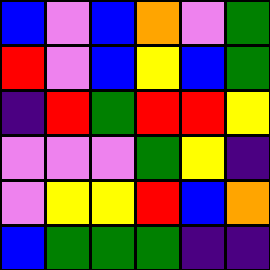[["blue", "violet", "blue", "orange", "violet", "green"], ["red", "violet", "blue", "yellow", "blue", "green"], ["indigo", "red", "green", "red", "red", "yellow"], ["violet", "violet", "violet", "green", "yellow", "indigo"], ["violet", "yellow", "yellow", "red", "blue", "orange"], ["blue", "green", "green", "green", "indigo", "indigo"]]